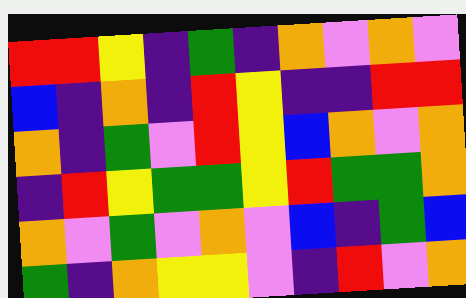[["red", "red", "yellow", "indigo", "green", "indigo", "orange", "violet", "orange", "violet"], ["blue", "indigo", "orange", "indigo", "red", "yellow", "indigo", "indigo", "red", "red"], ["orange", "indigo", "green", "violet", "red", "yellow", "blue", "orange", "violet", "orange"], ["indigo", "red", "yellow", "green", "green", "yellow", "red", "green", "green", "orange"], ["orange", "violet", "green", "violet", "orange", "violet", "blue", "indigo", "green", "blue"], ["green", "indigo", "orange", "yellow", "yellow", "violet", "indigo", "red", "violet", "orange"]]